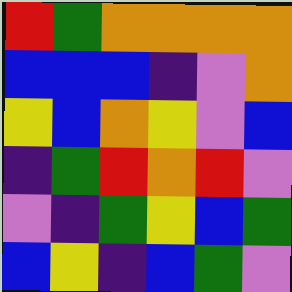[["red", "green", "orange", "orange", "orange", "orange"], ["blue", "blue", "blue", "indigo", "violet", "orange"], ["yellow", "blue", "orange", "yellow", "violet", "blue"], ["indigo", "green", "red", "orange", "red", "violet"], ["violet", "indigo", "green", "yellow", "blue", "green"], ["blue", "yellow", "indigo", "blue", "green", "violet"]]